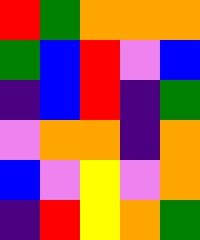[["red", "green", "orange", "orange", "orange"], ["green", "blue", "red", "violet", "blue"], ["indigo", "blue", "red", "indigo", "green"], ["violet", "orange", "orange", "indigo", "orange"], ["blue", "violet", "yellow", "violet", "orange"], ["indigo", "red", "yellow", "orange", "green"]]